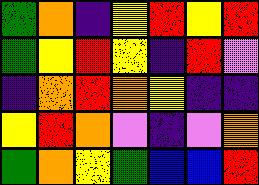[["green", "orange", "indigo", "yellow", "red", "yellow", "red"], ["green", "yellow", "red", "yellow", "indigo", "red", "violet"], ["indigo", "orange", "red", "orange", "yellow", "indigo", "indigo"], ["yellow", "red", "orange", "violet", "indigo", "violet", "orange"], ["green", "orange", "yellow", "green", "blue", "blue", "red"]]